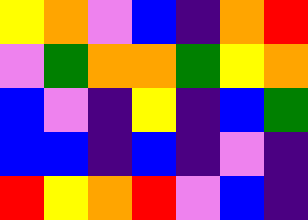[["yellow", "orange", "violet", "blue", "indigo", "orange", "red"], ["violet", "green", "orange", "orange", "green", "yellow", "orange"], ["blue", "violet", "indigo", "yellow", "indigo", "blue", "green"], ["blue", "blue", "indigo", "blue", "indigo", "violet", "indigo"], ["red", "yellow", "orange", "red", "violet", "blue", "indigo"]]